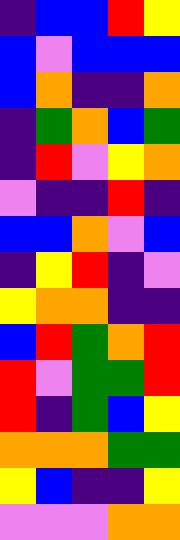[["indigo", "blue", "blue", "red", "yellow"], ["blue", "violet", "blue", "blue", "blue"], ["blue", "orange", "indigo", "indigo", "orange"], ["indigo", "green", "orange", "blue", "green"], ["indigo", "red", "violet", "yellow", "orange"], ["violet", "indigo", "indigo", "red", "indigo"], ["blue", "blue", "orange", "violet", "blue"], ["indigo", "yellow", "red", "indigo", "violet"], ["yellow", "orange", "orange", "indigo", "indigo"], ["blue", "red", "green", "orange", "red"], ["red", "violet", "green", "green", "red"], ["red", "indigo", "green", "blue", "yellow"], ["orange", "orange", "orange", "green", "green"], ["yellow", "blue", "indigo", "indigo", "yellow"], ["violet", "violet", "violet", "orange", "orange"]]